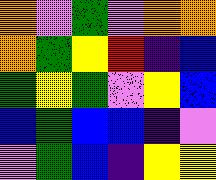[["orange", "violet", "green", "violet", "orange", "orange"], ["orange", "green", "yellow", "red", "indigo", "blue"], ["green", "yellow", "green", "violet", "yellow", "blue"], ["blue", "green", "blue", "blue", "indigo", "violet"], ["violet", "green", "blue", "indigo", "yellow", "yellow"]]